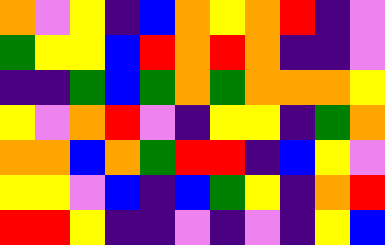[["orange", "violet", "yellow", "indigo", "blue", "orange", "yellow", "orange", "red", "indigo", "violet"], ["green", "yellow", "yellow", "blue", "red", "orange", "red", "orange", "indigo", "indigo", "violet"], ["indigo", "indigo", "green", "blue", "green", "orange", "green", "orange", "orange", "orange", "yellow"], ["yellow", "violet", "orange", "red", "violet", "indigo", "yellow", "yellow", "indigo", "green", "orange"], ["orange", "orange", "blue", "orange", "green", "red", "red", "indigo", "blue", "yellow", "violet"], ["yellow", "yellow", "violet", "blue", "indigo", "blue", "green", "yellow", "indigo", "orange", "red"], ["red", "red", "yellow", "indigo", "indigo", "violet", "indigo", "violet", "indigo", "yellow", "blue"]]